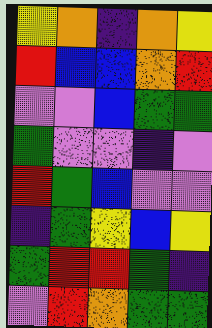[["yellow", "orange", "indigo", "orange", "yellow"], ["red", "blue", "blue", "orange", "red"], ["violet", "violet", "blue", "green", "green"], ["green", "violet", "violet", "indigo", "violet"], ["red", "green", "blue", "violet", "violet"], ["indigo", "green", "yellow", "blue", "yellow"], ["green", "red", "red", "green", "indigo"], ["violet", "red", "orange", "green", "green"]]